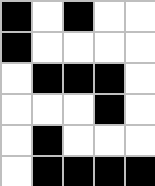[["black", "white", "black", "white", "white"], ["black", "white", "white", "white", "white"], ["white", "black", "black", "black", "white"], ["white", "white", "white", "black", "white"], ["white", "black", "white", "white", "white"], ["white", "black", "black", "black", "black"]]